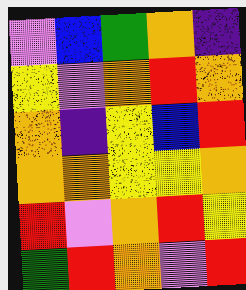[["violet", "blue", "green", "orange", "indigo"], ["yellow", "violet", "orange", "red", "orange"], ["orange", "indigo", "yellow", "blue", "red"], ["orange", "orange", "yellow", "yellow", "orange"], ["red", "violet", "orange", "red", "yellow"], ["green", "red", "orange", "violet", "red"]]